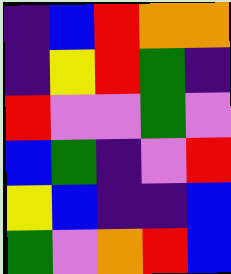[["indigo", "blue", "red", "orange", "orange"], ["indigo", "yellow", "red", "green", "indigo"], ["red", "violet", "violet", "green", "violet"], ["blue", "green", "indigo", "violet", "red"], ["yellow", "blue", "indigo", "indigo", "blue"], ["green", "violet", "orange", "red", "blue"]]